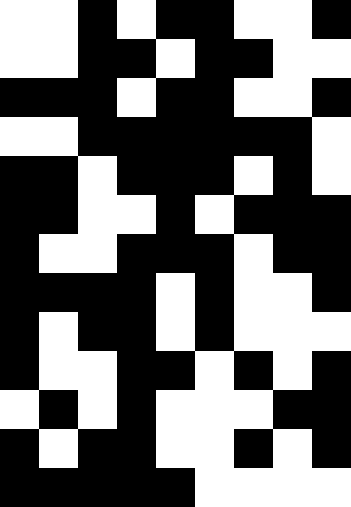[["white", "white", "black", "white", "black", "black", "white", "white", "black"], ["white", "white", "black", "black", "white", "black", "black", "white", "white"], ["black", "black", "black", "white", "black", "black", "white", "white", "black"], ["white", "white", "black", "black", "black", "black", "black", "black", "white"], ["black", "black", "white", "black", "black", "black", "white", "black", "white"], ["black", "black", "white", "white", "black", "white", "black", "black", "black"], ["black", "white", "white", "black", "black", "black", "white", "black", "black"], ["black", "black", "black", "black", "white", "black", "white", "white", "black"], ["black", "white", "black", "black", "white", "black", "white", "white", "white"], ["black", "white", "white", "black", "black", "white", "black", "white", "black"], ["white", "black", "white", "black", "white", "white", "white", "black", "black"], ["black", "white", "black", "black", "white", "white", "black", "white", "black"], ["black", "black", "black", "black", "black", "white", "white", "white", "white"]]